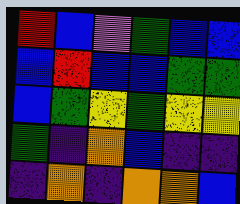[["red", "blue", "violet", "green", "blue", "blue"], ["blue", "red", "blue", "blue", "green", "green"], ["blue", "green", "yellow", "green", "yellow", "yellow"], ["green", "indigo", "orange", "blue", "indigo", "indigo"], ["indigo", "orange", "indigo", "orange", "orange", "blue"]]